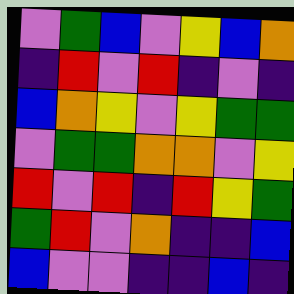[["violet", "green", "blue", "violet", "yellow", "blue", "orange"], ["indigo", "red", "violet", "red", "indigo", "violet", "indigo"], ["blue", "orange", "yellow", "violet", "yellow", "green", "green"], ["violet", "green", "green", "orange", "orange", "violet", "yellow"], ["red", "violet", "red", "indigo", "red", "yellow", "green"], ["green", "red", "violet", "orange", "indigo", "indigo", "blue"], ["blue", "violet", "violet", "indigo", "indigo", "blue", "indigo"]]